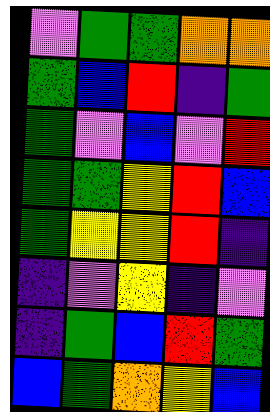[["violet", "green", "green", "orange", "orange"], ["green", "blue", "red", "indigo", "green"], ["green", "violet", "blue", "violet", "red"], ["green", "green", "yellow", "red", "blue"], ["green", "yellow", "yellow", "red", "indigo"], ["indigo", "violet", "yellow", "indigo", "violet"], ["indigo", "green", "blue", "red", "green"], ["blue", "green", "orange", "yellow", "blue"]]